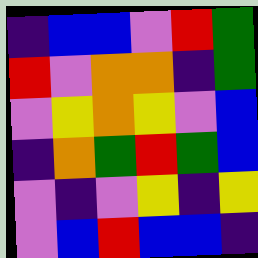[["indigo", "blue", "blue", "violet", "red", "green"], ["red", "violet", "orange", "orange", "indigo", "green"], ["violet", "yellow", "orange", "yellow", "violet", "blue"], ["indigo", "orange", "green", "red", "green", "blue"], ["violet", "indigo", "violet", "yellow", "indigo", "yellow"], ["violet", "blue", "red", "blue", "blue", "indigo"]]